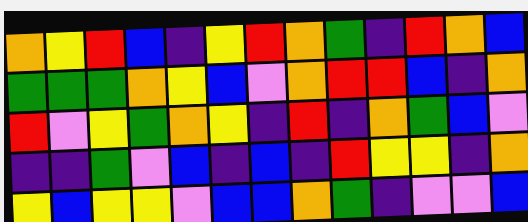[["orange", "yellow", "red", "blue", "indigo", "yellow", "red", "orange", "green", "indigo", "red", "orange", "blue"], ["green", "green", "green", "orange", "yellow", "blue", "violet", "orange", "red", "red", "blue", "indigo", "orange"], ["red", "violet", "yellow", "green", "orange", "yellow", "indigo", "red", "indigo", "orange", "green", "blue", "violet"], ["indigo", "indigo", "green", "violet", "blue", "indigo", "blue", "indigo", "red", "yellow", "yellow", "indigo", "orange"], ["yellow", "blue", "yellow", "yellow", "violet", "blue", "blue", "orange", "green", "indigo", "violet", "violet", "blue"]]